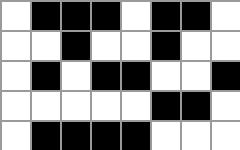[["white", "black", "black", "black", "white", "black", "black", "white"], ["white", "white", "black", "white", "white", "black", "white", "white"], ["white", "black", "white", "black", "black", "white", "white", "black"], ["white", "white", "white", "white", "white", "black", "black", "white"], ["white", "black", "black", "black", "black", "white", "white", "white"]]